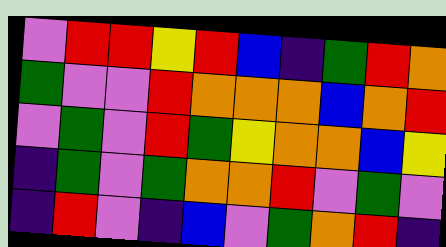[["violet", "red", "red", "yellow", "red", "blue", "indigo", "green", "red", "orange"], ["green", "violet", "violet", "red", "orange", "orange", "orange", "blue", "orange", "red"], ["violet", "green", "violet", "red", "green", "yellow", "orange", "orange", "blue", "yellow"], ["indigo", "green", "violet", "green", "orange", "orange", "red", "violet", "green", "violet"], ["indigo", "red", "violet", "indigo", "blue", "violet", "green", "orange", "red", "indigo"]]